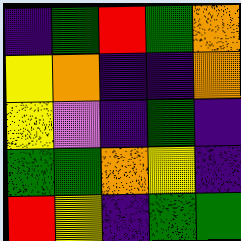[["indigo", "green", "red", "green", "orange"], ["yellow", "orange", "indigo", "indigo", "orange"], ["yellow", "violet", "indigo", "green", "indigo"], ["green", "green", "orange", "yellow", "indigo"], ["red", "yellow", "indigo", "green", "green"]]